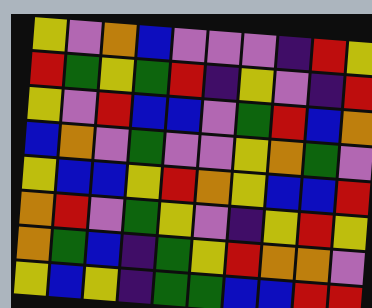[["yellow", "violet", "orange", "blue", "violet", "violet", "violet", "indigo", "red", "yellow"], ["red", "green", "yellow", "green", "red", "indigo", "yellow", "violet", "indigo", "red"], ["yellow", "violet", "red", "blue", "blue", "violet", "green", "red", "blue", "orange"], ["blue", "orange", "violet", "green", "violet", "violet", "yellow", "orange", "green", "violet"], ["yellow", "blue", "blue", "yellow", "red", "orange", "yellow", "blue", "blue", "red"], ["orange", "red", "violet", "green", "yellow", "violet", "indigo", "yellow", "red", "yellow"], ["orange", "green", "blue", "indigo", "green", "yellow", "red", "orange", "orange", "violet"], ["yellow", "blue", "yellow", "indigo", "green", "green", "blue", "blue", "red", "red"]]